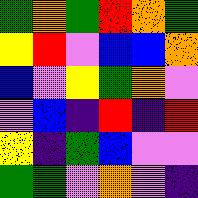[["green", "orange", "green", "red", "orange", "green"], ["yellow", "red", "violet", "blue", "blue", "orange"], ["blue", "violet", "yellow", "green", "orange", "violet"], ["violet", "blue", "indigo", "red", "indigo", "red"], ["yellow", "indigo", "green", "blue", "violet", "violet"], ["green", "green", "violet", "orange", "violet", "indigo"]]